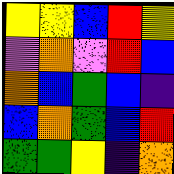[["yellow", "yellow", "blue", "red", "yellow"], ["violet", "orange", "violet", "red", "blue"], ["orange", "blue", "green", "blue", "indigo"], ["blue", "orange", "green", "blue", "red"], ["green", "green", "yellow", "indigo", "orange"]]